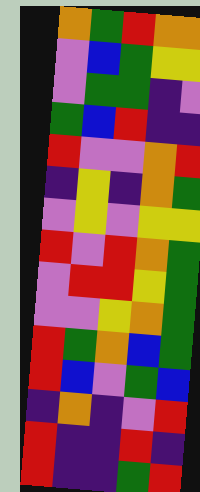[["orange", "green", "red", "orange", "orange"], ["violet", "blue", "green", "yellow", "yellow"], ["violet", "green", "green", "indigo", "violet"], ["green", "blue", "red", "indigo", "indigo"], ["red", "violet", "violet", "orange", "red"], ["indigo", "yellow", "indigo", "orange", "green"], ["violet", "yellow", "violet", "yellow", "yellow"], ["red", "violet", "red", "orange", "green"], ["violet", "red", "red", "yellow", "green"], ["violet", "violet", "yellow", "orange", "green"], ["red", "green", "orange", "blue", "green"], ["red", "blue", "violet", "green", "blue"], ["indigo", "orange", "indigo", "violet", "red"], ["red", "indigo", "indigo", "red", "indigo"], ["red", "indigo", "indigo", "green", "red"]]